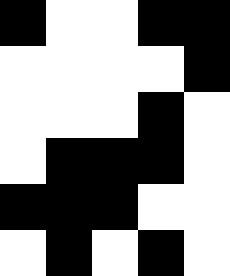[["black", "white", "white", "black", "black"], ["white", "white", "white", "white", "black"], ["white", "white", "white", "black", "white"], ["white", "black", "black", "black", "white"], ["black", "black", "black", "white", "white"], ["white", "black", "white", "black", "white"]]